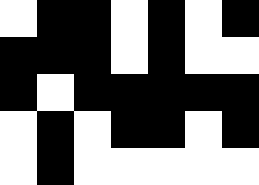[["white", "black", "black", "white", "black", "white", "black"], ["black", "black", "black", "white", "black", "white", "white"], ["black", "white", "black", "black", "black", "black", "black"], ["white", "black", "white", "black", "black", "white", "black"], ["white", "black", "white", "white", "white", "white", "white"]]